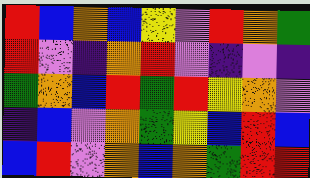[["red", "blue", "orange", "blue", "yellow", "violet", "red", "orange", "green"], ["red", "violet", "indigo", "orange", "red", "violet", "indigo", "violet", "indigo"], ["green", "orange", "blue", "red", "green", "red", "yellow", "orange", "violet"], ["indigo", "blue", "violet", "orange", "green", "yellow", "blue", "red", "blue"], ["blue", "red", "violet", "orange", "blue", "orange", "green", "red", "red"]]